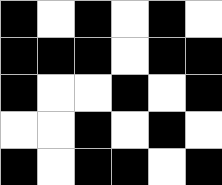[["black", "white", "black", "white", "black", "white"], ["black", "black", "black", "white", "black", "black"], ["black", "white", "white", "black", "white", "black"], ["white", "white", "black", "white", "black", "white"], ["black", "white", "black", "black", "white", "black"]]